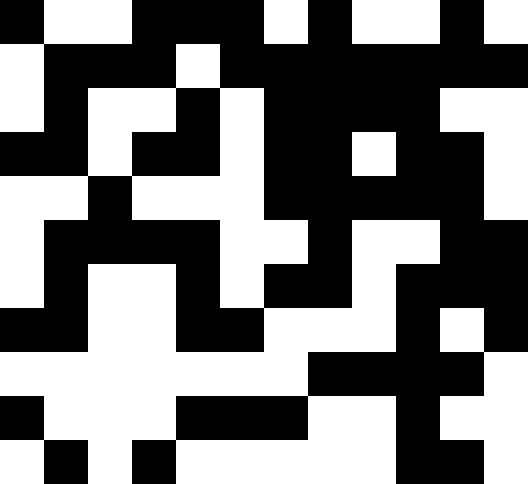[["black", "white", "white", "black", "black", "black", "white", "black", "white", "white", "black", "white"], ["white", "black", "black", "black", "white", "black", "black", "black", "black", "black", "black", "black"], ["white", "black", "white", "white", "black", "white", "black", "black", "black", "black", "white", "white"], ["black", "black", "white", "black", "black", "white", "black", "black", "white", "black", "black", "white"], ["white", "white", "black", "white", "white", "white", "black", "black", "black", "black", "black", "white"], ["white", "black", "black", "black", "black", "white", "white", "black", "white", "white", "black", "black"], ["white", "black", "white", "white", "black", "white", "black", "black", "white", "black", "black", "black"], ["black", "black", "white", "white", "black", "black", "white", "white", "white", "black", "white", "black"], ["white", "white", "white", "white", "white", "white", "white", "black", "black", "black", "black", "white"], ["black", "white", "white", "white", "black", "black", "black", "white", "white", "black", "white", "white"], ["white", "black", "white", "black", "white", "white", "white", "white", "white", "black", "black", "white"]]